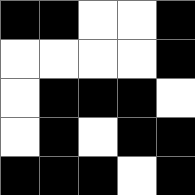[["black", "black", "white", "white", "black"], ["white", "white", "white", "white", "black"], ["white", "black", "black", "black", "white"], ["white", "black", "white", "black", "black"], ["black", "black", "black", "white", "black"]]